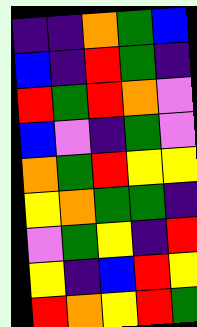[["indigo", "indigo", "orange", "green", "blue"], ["blue", "indigo", "red", "green", "indigo"], ["red", "green", "red", "orange", "violet"], ["blue", "violet", "indigo", "green", "violet"], ["orange", "green", "red", "yellow", "yellow"], ["yellow", "orange", "green", "green", "indigo"], ["violet", "green", "yellow", "indigo", "red"], ["yellow", "indigo", "blue", "red", "yellow"], ["red", "orange", "yellow", "red", "green"]]